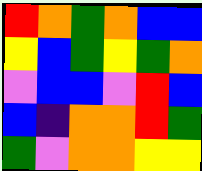[["red", "orange", "green", "orange", "blue", "blue"], ["yellow", "blue", "green", "yellow", "green", "orange"], ["violet", "blue", "blue", "violet", "red", "blue"], ["blue", "indigo", "orange", "orange", "red", "green"], ["green", "violet", "orange", "orange", "yellow", "yellow"]]